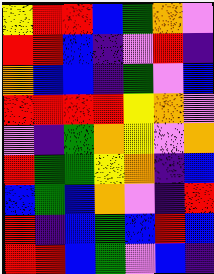[["yellow", "red", "red", "blue", "green", "orange", "violet"], ["red", "red", "blue", "indigo", "violet", "red", "indigo"], ["orange", "blue", "blue", "indigo", "green", "violet", "blue"], ["red", "red", "red", "red", "yellow", "orange", "violet"], ["violet", "indigo", "green", "orange", "yellow", "violet", "orange"], ["red", "green", "green", "yellow", "orange", "indigo", "blue"], ["blue", "green", "blue", "orange", "violet", "indigo", "red"], ["red", "indigo", "blue", "green", "blue", "red", "blue"], ["red", "red", "blue", "green", "violet", "blue", "indigo"]]